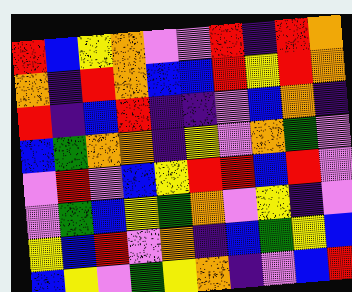[["red", "blue", "yellow", "orange", "violet", "violet", "red", "indigo", "red", "orange"], ["orange", "indigo", "red", "orange", "blue", "blue", "red", "yellow", "red", "orange"], ["red", "indigo", "blue", "red", "indigo", "indigo", "violet", "blue", "orange", "indigo"], ["blue", "green", "orange", "orange", "indigo", "yellow", "violet", "orange", "green", "violet"], ["violet", "red", "violet", "blue", "yellow", "red", "red", "blue", "red", "violet"], ["violet", "green", "blue", "yellow", "green", "orange", "violet", "yellow", "indigo", "violet"], ["yellow", "blue", "red", "violet", "orange", "indigo", "blue", "green", "yellow", "blue"], ["blue", "yellow", "violet", "green", "yellow", "orange", "indigo", "violet", "blue", "red"]]